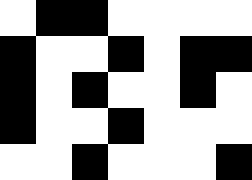[["white", "black", "black", "white", "white", "white", "white"], ["black", "white", "white", "black", "white", "black", "black"], ["black", "white", "black", "white", "white", "black", "white"], ["black", "white", "white", "black", "white", "white", "white"], ["white", "white", "black", "white", "white", "white", "black"]]